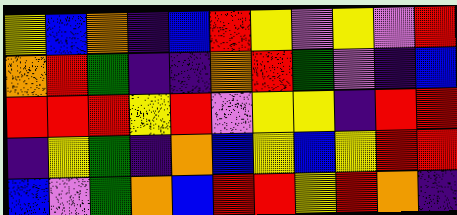[["yellow", "blue", "orange", "indigo", "blue", "red", "yellow", "violet", "yellow", "violet", "red"], ["orange", "red", "green", "indigo", "indigo", "orange", "red", "green", "violet", "indigo", "blue"], ["red", "red", "red", "yellow", "red", "violet", "yellow", "yellow", "indigo", "red", "red"], ["indigo", "yellow", "green", "indigo", "orange", "blue", "yellow", "blue", "yellow", "red", "red"], ["blue", "violet", "green", "orange", "blue", "red", "red", "yellow", "red", "orange", "indigo"]]